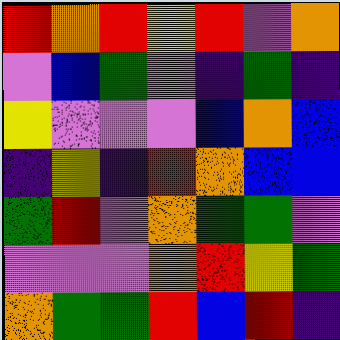[["red", "orange", "red", "yellow", "red", "violet", "orange"], ["violet", "blue", "green", "violet", "indigo", "green", "indigo"], ["yellow", "violet", "violet", "violet", "blue", "orange", "blue"], ["indigo", "yellow", "indigo", "red", "orange", "blue", "blue"], ["green", "red", "violet", "orange", "green", "green", "violet"], ["violet", "violet", "violet", "orange", "red", "yellow", "green"], ["orange", "green", "green", "red", "blue", "red", "indigo"]]